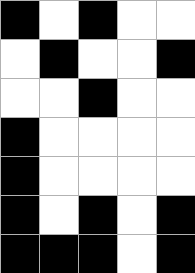[["black", "white", "black", "white", "white"], ["white", "black", "white", "white", "black"], ["white", "white", "black", "white", "white"], ["black", "white", "white", "white", "white"], ["black", "white", "white", "white", "white"], ["black", "white", "black", "white", "black"], ["black", "black", "black", "white", "black"]]